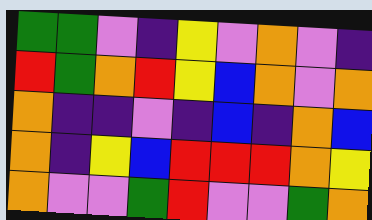[["green", "green", "violet", "indigo", "yellow", "violet", "orange", "violet", "indigo"], ["red", "green", "orange", "red", "yellow", "blue", "orange", "violet", "orange"], ["orange", "indigo", "indigo", "violet", "indigo", "blue", "indigo", "orange", "blue"], ["orange", "indigo", "yellow", "blue", "red", "red", "red", "orange", "yellow"], ["orange", "violet", "violet", "green", "red", "violet", "violet", "green", "orange"]]